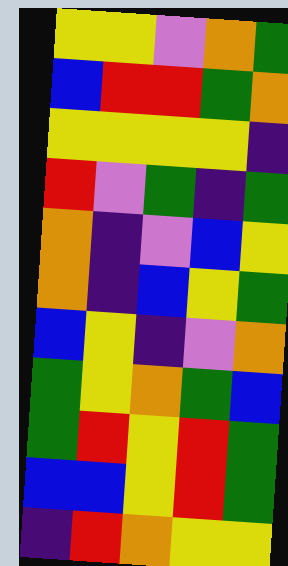[["yellow", "yellow", "violet", "orange", "green"], ["blue", "red", "red", "green", "orange"], ["yellow", "yellow", "yellow", "yellow", "indigo"], ["red", "violet", "green", "indigo", "green"], ["orange", "indigo", "violet", "blue", "yellow"], ["orange", "indigo", "blue", "yellow", "green"], ["blue", "yellow", "indigo", "violet", "orange"], ["green", "yellow", "orange", "green", "blue"], ["green", "red", "yellow", "red", "green"], ["blue", "blue", "yellow", "red", "green"], ["indigo", "red", "orange", "yellow", "yellow"]]